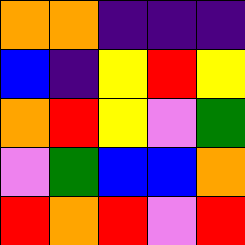[["orange", "orange", "indigo", "indigo", "indigo"], ["blue", "indigo", "yellow", "red", "yellow"], ["orange", "red", "yellow", "violet", "green"], ["violet", "green", "blue", "blue", "orange"], ["red", "orange", "red", "violet", "red"]]